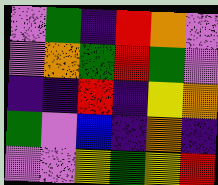[["violet", "green", "indigo", "red", "orange", "violet"], ["violet", "orange", "green", "red", "green", "violet"], ["indigo", "indigo", "red", "indigo", "yellow", "orange"], ["green", "violet", "blue", "indigo", "orange", "indigo"], ["violet", "violet", "yellow", "green", "yellow", "red"]]